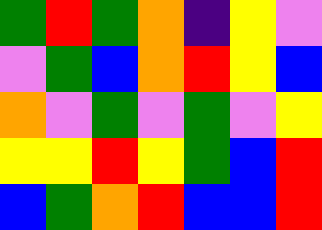[["green", "red", "green", "orange", "indigo", "yellow", "violet"], ["violet", "green", "blue", "orange", "red", "yellow", "blue"], ["orange", "violet", "green", "violet", "green", "violet", "yellow"], ["yellow", "yellow", "red", "yellow", "green", "blue", "red"], ["blue", "green", "orange", "red", "blue", "blue", "red"]]